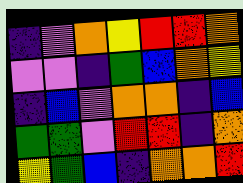[["indigo", "violet", "orange", "yellow", "red", "red", "orange"], ["violet", "violet", "indigo", "green", "blue", "orange", "yellow"], ["indigo", "blue", "violet", "orange", "orange", "indigo", "blue"], ["green", "green", "violet", "red", "red", "indigo", "orange"], ["yellow", "green", "blue", "indigo", "orange", "orange", "red"]]